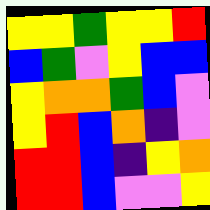[["yellow", "yellow", "green", "yellow", "yellow", "red"], ["blue", "green", "violet", "yellow", "blue", "blue"], ["yellow", "orange", "orange", "green", "blue", "violet"], ["yellow", "red", "blue", "orange", "indigo", "violet"], ["red", "red", "blue", "indigo", "yellow", "orange"], ["red", "red", "blue", "violet", "violet", "yellow"]]